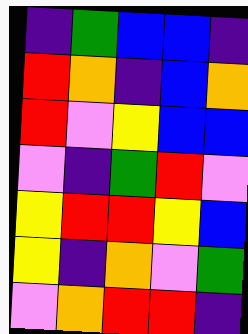[["indigo", "green", "blue", "blue", "indigo"], ["red", "orange", "indigo", "blue", "orange"], ["red", "violet", "yellow", "blue", "blue"], ["violet", "indigo", "green", "red", "violet"], ["yellow", "red", "red", "yellow", "blue"], ["yellow", "indigo", "orange", "violet", "green"], ["violet", "orange", "red", "red", "indigo"]]